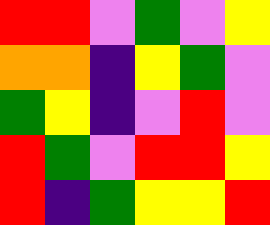[["red", "red", "violet", "green", "violet", "yellow"], ["orange", "orange", "indigo", "yellow", "green", "violet"], ["green", "yellow", "indigo", "violet", "red", "violet"], ["red", "green", "violet", "red", "red", "yellow"], ["red", "indigo", "green", "yellow", "yellow", "red"]]